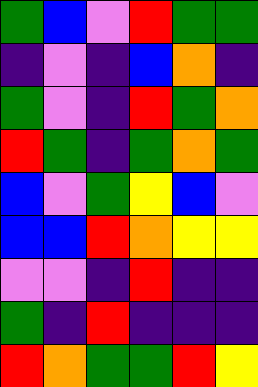[["green", "blue", "violet", "red", "green", "green"], ["indigo", "violet", "indigo", "blue", "orange", "indigo"], ["green", "violet", "indigo", "red", "green", "orange"], ["red", "green", "indigo", "green", "orange", "green"], ["blue", "violet", "green", "yellow", "blue", "violet"], ["blue", "blue", "red", "orange", "yellow", "yellow"], ["violet", "violet", "indigo", "red", "indigo", "indigo"], ["green", "indigo", "red", "indigo", "indigo", "indigo"], ["red", "orange", "green", "green", "red", "yellow"]]